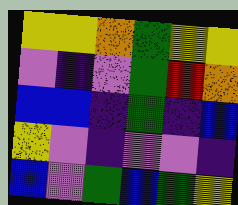[["yellow", "yellow", "orange", "green", "yellow", "yellow"], ["violet", "indigo", "violet", "green", "red", "orange"], ["blue", "blue", "indigo", "green", "indigo", "blue"], ["yellow", "violet", "indigo", "violet", "violet", "indigo"], ["blue", "violet", "green", "blue", "green", "yellow"]]